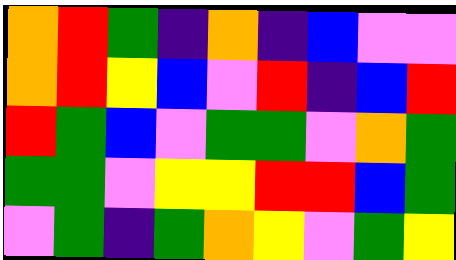[["orange", "red", "green", "indigo", "orange", "indigo", "blue", "violet", "violet"], ["orange", "red", "yellow", "blue", "violet", "red", "indigo", "blue", "red"], ["red", "green", "blue", "violet", "green", "green", "violet", "orange", "green"], ["green", "green", "violet", "yellow", "yellow", "red", "red", "blue", "green"], ["violet", "green", "indigo", "green", "orange", "yellow", "violet", "green", "yellow"]]